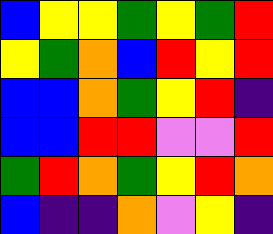[["blue", "yellow", "yellow", "green", "yellow", "green", "red"], ["yellow", "green", "orange", "blue", "red", "yellow", "red"], ["blue", "blue", "orange", "green", "yellow", "red", "indigo"], ["blue", "blue", "red", "red", "violet", "violet", "red"], ["green", "red", "orange", "green", "yellow", "red", "orange"], ["blue", "indigo", "indigo", "orange", "violet", "yellow", "indigo"]]